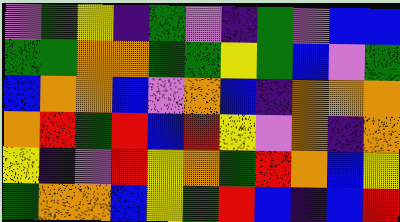[["violet", "green", "yellow", "indigo", "green", "violet", "indigo", "green", "violet", "blue", "blue"], ["green", "green", "orange", "orange", "green", "green", "yellow", "green", "blue", "violet", "green"], ["blue", "orange", "orange", "blue", "violet", "orange", "blue", "indigo", "orange", "orange", "orange"], ["orange", "red", "green", "red", "blue", "red", "yellow", "violet", "orange", "indigo", "orange"], ["yellow", "indigo", "violet", "red", "yellow", "orange", "green", "red", "orange", "blue", "yellow"], ["green", "orange", "orange", "blue", "yellow", "green", "red", "blue", "indigo", "blue", "red"]]